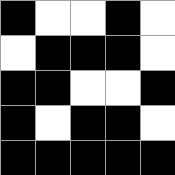[["black", "white", "white", "black", "white"], ["white", "black", "black", "black", "white"], ["black", "black", "white", "white", "black"], ["black", "white", "black", "black", "white"], ["black", "black", "black", "black", "black"]]